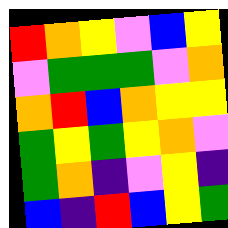[["red", "orange", "yellow", "violet", "blue", "yellow"], ["violet", "green", "green", "green", "violet", "orange"], ["orange", "red", "blue", "orange", "yellow", "yellow"], ["green", "yellow", "green", "yellow", "orange", "violet"], ["green", "orange", "indigo", "violet", "yellow", "indigo"], ["blue", "indigo", "red", "blue", "yellow", "green"]]